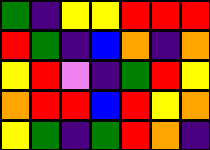[["green", "indigo", "yellow", "yellow", "red", "red", "red"], ["red", "green", "indigo", "blue", "orange", "indigo", "orange"], ["yellow", "red", "violet", "indigo", "green", "red", "yellow"], ["orange", "red", "red", "blue", "red", "yellow", "orange"], ["yellow", "green", "indigo", "green", "red", "orange", "indigo"]]